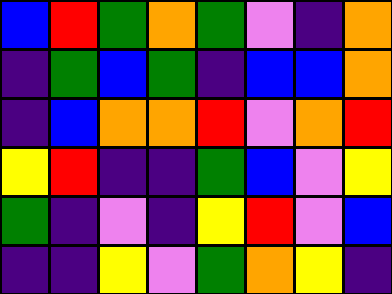[["blue", "red", "green", "orange", "green", "violet", "indigo", "orange"], ["indigo", "green", "blue", "green", "indigo", "blue", "blue", "orange"], ["indigo", "blue", "orange", "orange", "red", "violet", "orange", "red"], ["yellow", "red", "indigo", "indigo", "green", "blue", "violet", "yellow"], ["green", "indigo", "violet", "indigo", "yellow", "red", "violet", "blue"], ["indigo", "indigo", "yellow", "violet", "green", "orange", "yellow", "indigo"]]